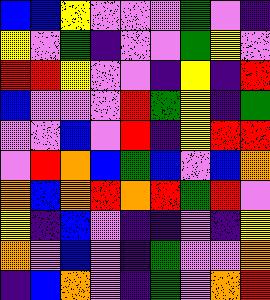[["blue", "blue", "yellow", "violet", "violet", "violet", "green", "violet", "indigo"], ["yellow", "violet", "green", "indigo", "violet", "violet", "green", "yellow", "violet"], ["red", "red", "yellow", "violet", "violet", "indigo", "yellow", "indigo", "red"], ["blue", "violet", "violet", "violet", "red", "green", "yellow", "indigo", "green"], ["violet", "violet", "blue", "violet", "red", "indigo", "yellow", "red", "red"], ["violet", "red", "orange", "blue", "green", "blue", "violet", "blue", "orange"], ["orange", "blue", "orange", "red", "orange", "red", "green", "red", "violet"], ["yellow", "indigo", "blue", "violet", "indigo", "indigo", "violet", "indigo", "yellow"], ["orange", "violet", "blue", "violet", "indigo", "green", "violet", "violet", "orange"], ["indigo", "blue", "orange", "violet", "indigo", "green", "violet", "orange", "red"]]